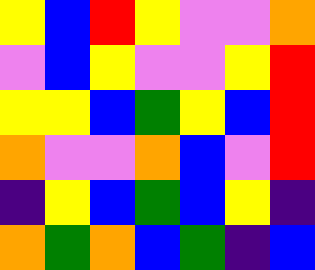[["yellow", "blue", "red", "yellow", "violet", "violet", "orange"], ["violet", "blue", "yellow", "violet", "violet", "yellow", "red"], ["yellow", "yellow", "blue", "green", "yellow", "blue", "red"], ["orange", "violet", "violet", "orange", "blue", "violet", "red"], ["indigo", "yellow", "blue", "green", "blue", "yellow", "indigo"], ["orange", "green", "orange", "blue", "green", "indigo", "blue"]]